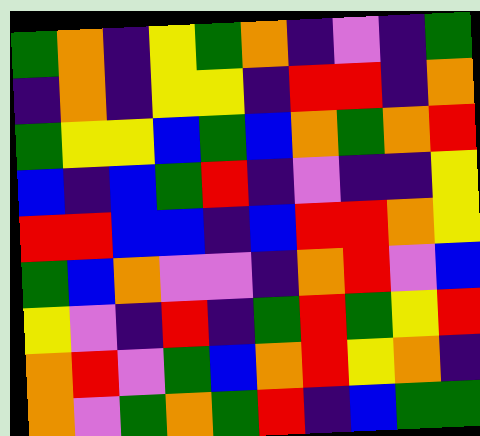[["green", "orange", "indigo", "yellow", "green", "orange", "indigo", "violet", "indigo", "green"], ["indigo", "orange", "indigo", "yellow", "yellow", "indigo", "red", "red", "indigo", "orange"], ["green", "yellow", "yellow", "blue", "green", "blue", "orange", "green", "orange", "red"], ["blue", "indigo", "blue", "green", "red", "indigo", "violet", "indigo", "indigo", "yellow"], ["red", "red", "blue", "blue", "indigo", "blue", "red", "red", "orange", "yellow"], ["green", "blue", "orange", "violet", "violet", "indigo", "orange", "red", "violet", "blue"], ["yellow", "violet", "indigo", "red", "indigo", "green", "red", "green", "yellow", "red"], ["orange", "red", "violet", "green", "blue", "orange", "red", "yellow", "orange", "indigo"], ["orange", "violet", "green", "orange", "green", "red", "indigo", "blue", "green", "green"]]